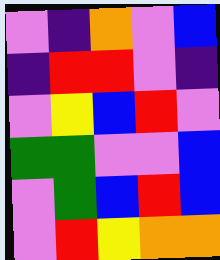[["violet", "indigo", "orange", "violet", "blue"], ["indigo", "red", "red", "violet", "indigo"], ["violet", "yellow", "blue", "red", "violet"], ["green", "green", "violet", "violet", "blue"], ["violet", "green", "blue", "red", "blue"], ["violet", "red", "yellow", "orange", "orange"]]